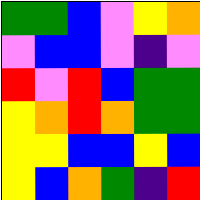[["green", "green", "blue", "violet", "yellow", "orange"], ["violet", "blue", "blue", "violet", "indigo", "violet"], ["red", "violet", "red", "blue", "green", "green"], ["yellow", "orange", "red", "orange", "green", "green"], ["yellow", "yellow", "blue", "blue", "yellow", "blue"], ["yellow", "blue", "orange", "green", "indigo", "red"]]